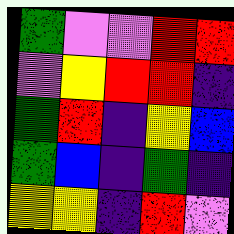[["green", "violet", "violet", "red", "red"], ["violet", "yellow", "red", "red", "indigo"], ["green", "red", "indigo", "yellow", "blue"], ["green", "blue", "indigo", "green", "indigo"], ["yellow", "yellow", "indigo", "red", "violet"]]